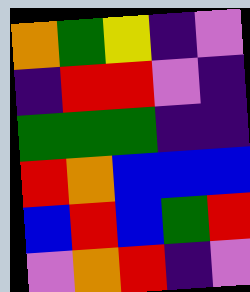[["orange", "green", "yellow", "indigo", "violet"], ["indigo", "red", "red", "violet", "indigo"], ["green", "green", "green", "indigo", "indigo"], ["red", "orange", "blue", "blue", "blue"], ["blue", "red", "blue", "green", "red"], ["violet", "orange", "red", "indigo", "violet"]]